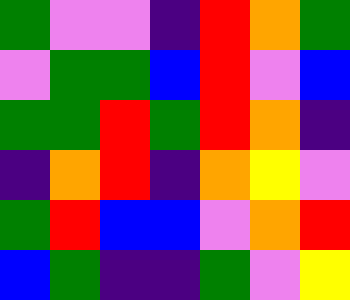[["green", "violet", "violet", "indigo", "red", "orange", "green"], ["violet", "green", "green", "blue", "red", "violet", "blue"], ["green", "green", "red", "green", "red", "orange", "indigo"], ["indigo", "orange", "red", "indigo", "orange", "yellow", "violet"], ["green", "red", "blue", "blue", "violet", "orange", "red"], ["blue", "green", "indigo", "indigo", "green", "violet", "yellow"]]